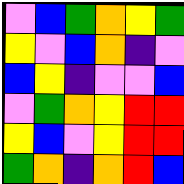[["violet", "blue", "green", "orange", "yellow", "green"], ["yellow", "violet", "blue", "orange", "indigo", "violet"], ["blue", "yellow", "indigo", "violet", "violet", "blue"], ["violet", "green", "orange", "yellow", "red", "red"], ["yellow", "blue", "violet", "yellow", "red", "red"], ["green", "orange", "indigo", "orange", "red", "blue"]]